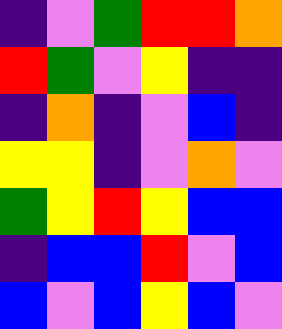[["indigo", "violet", "green", "red", "red", "orange"], ["red", "green", "violet", "yellow", "indigo", "indigo"], ["indigo", "orange", "indigo", "violet", "blue", "indigo"], ["yellow", "yellow", "indigo", "violet", "orange", "violet"], ["green", "yellow", "red", "yellow", "blue", "blue"], ["indigo", "blue", "blue", "red", "violet", "blue"], ["blue", "violet", "blue", "yellow", "blue", "violet"]]